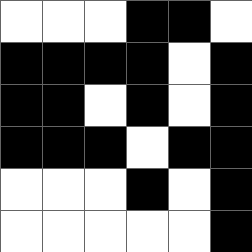[["white", "white", "white", "black", "black", "white"], ["black", "black", "black", "black", "white", "black"], ["black", "black", "white", "black", "white", "black"], ["black", "black", "black", "white", "black", "black"], ["white", "white", "white", "black", "white", "black"], ["white", "white", "white", "white", "white", "black"]]